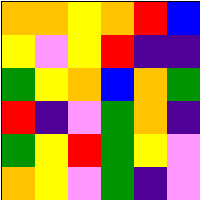[["orange", "orange", "yellow", "orange", "red", "blue"], ["yellow", "violet", "yellow", "red", "indigo", "indigo"], ["green", "yellow", "orange", "blue", "orange", "green"], ["red", "indigo", "violet", "green", "orange", "indigo"], ["green", "yellow", "red", "green", "yellow", "violet"], ["orange", "yellow", "violet", "green", "indigo", "violet"]]